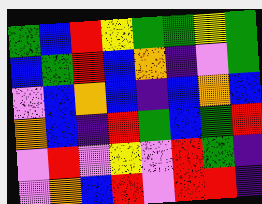[["green", "blue", "red", "yellow", "green", "green", "yellow", "green"], ["blue", "green", "red", "blue", "orange", "indigo", "violet", "green"], ["violet", "blue", "orange", "blue", "indigo", "blue", "orange", "blue"], ["orange", "blue", "indigo", "red", "green", "blue", "green", "red"], ["violet", "red", "violet", "yellow", "violet", "red", "green", "indigo"], ["violet", "orange", "blue", "red", "violet", "red", "red", "indigo"]]